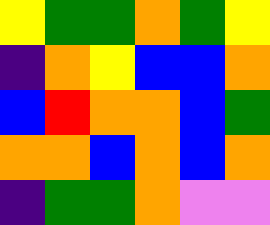[["yellow", "green", "green", "orange", "green", "yellow"], ["indigo", "orange", "yellow", "blue", "blue", "orange"], ["blue", "red", "orange", "orange", "blue", "green"], ["orange", "orange", "blue", "orange", "blue", "orange"], ["indigo", "green", "green", "orange", "violet", "violet"]]